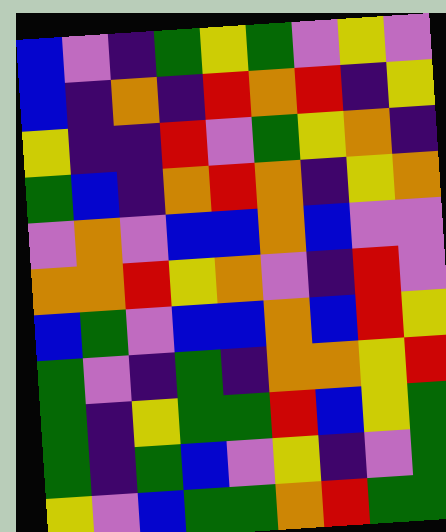[["blue", "violet", "indigo", "green", "yellow", "green", "violet", "yellow", "violet"], ["blue", "indigo", "orange", "indigo", "red", "orange", "red", "indigo", "yellow"], ["yellow", "indigo", "indigo", "red", "violet", "green", "yellow", "orange", "indigo"], ["green", "blue", "indigo", "orange", "red", "orange", "indigo", "yellow", "orange"], ["violet", "orange", "violet", "blue", "blue", "orange", "blue", "violet", "violet"], ["orange", "orange", "red", "yellow", "orange", "violet", "indigo", "red", "violet"], ["blue", "green", "violet", "blue", "blue", "orange", "blue", "red", "yellow"], ["green", "violet", "indigo", "green", "indigo", "orange", "orange", "yellow", "red"], ["green", "indigo", "yellow", "green", "green", "red", "blue", "yellow", "green"], ["green", "indigo", "green", "blue", "violet", "yellow", "indigo", "violet", "green"], ["yellow", "violet", "blue", "green", "green", "orange", "red", "green", "green"]]